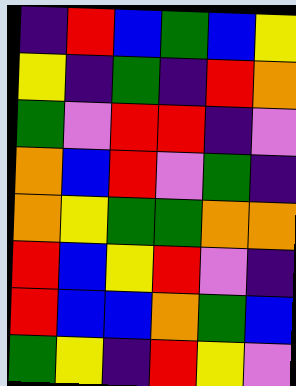[["indigo", "red", "blue", "green", "blue", "yellow"], ["yellow", "indigo", "green", "indigo", "red", "orange"], ["green", "violet", "red", "red", "indigo", "violet"], ["orange", "blue", "red", "violet", "green", "indigo"], ["orange", "yellow", "green", "green", "orange", "orange"], ["red", "blue", "yellow", "red", "violet", "indigo"], ["red", "blue", "blue", "orange", "green", "blue"], ["green", "yellow", "indigo", "red", "yellow", "violet"]]